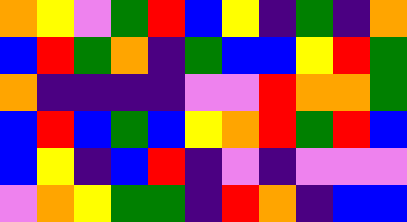[["orange", "yellow", "violet", "green", "red", "blue", "yellow", "indigo", "green", "indigo", "orange"], ["blue", "red", "green", "orange", "indigo", "green", "blue", "blue", "yellow", "red", "green"], ["orange", "indigo", "indigo", "indigo", "indigo", "violet", "violet", "red", "orange", "orange", "green"], ["blue", "red", "blue", "green", "blue", "yellow", "orange", "red", "green", "red", "blue"], ["blue", "yellow", "indigo", "blue", "red", "indigo", "violet", "indigo", "violet", "violet", "violet"], ["violet", "orange", "yellow", "green", "green", "indigo", "red", "orange", "indigo", "blue", "blue"]]